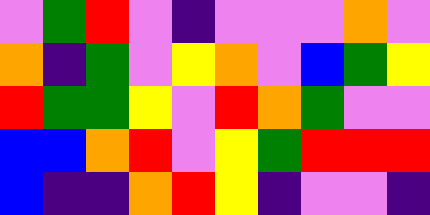[["violet", "green", "red", "violet", "indigo", "violet", "violet", "violet", "orange", "violet"], ["orange", "indigo", "green", "violet", "yellow", "orange", "violet", "blue", "green", "yellow"], ["red", "green", "green", "yellow", "violet", "red", "orange", "green", "violet", "violet"], ["blue", "blue", "orange", "red", "violet", "yellow", "green", "red", "red", "red"], ["blue", "indigo", "indigo", "orange", "red", "yellow", "indigo", "violet", "violet", "indigo"]]